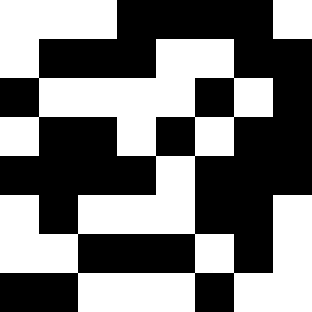[["white", "white", "white", "black", "black", "black", "black", "white"], ["white", "black", "black", "black", "white", "white", "black", "black"], ["black", "white", "white", "white", "white", "black", "white", "black"], ["white", "black", "black", "white", "black", "white", "black", "black"], ["black", "black", "black", "black", "white", "black", "black", "black"], ["white", "black", "white", "white", "white", "black", "black", "white"], ["white", "white", "black", "black", "black", "white", "black", "white"], ["black", "black", "white", "white", "white", "black", "white", "white"]]